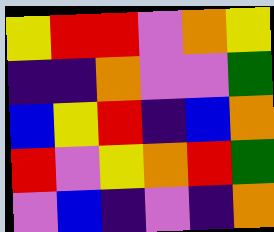[["yellow", "red", "red", "violet", "orange", "yellow"], ["indigo", "indigo", "orange", "violet", "violet", "green"], ["blue", "yellow", "red", "indigo", "blue", "orange"], ["red", "violet", "yellow", "orange", "red", "green"], ["violet", "blue", "indigo", "violet", "indigo", "orange"]]